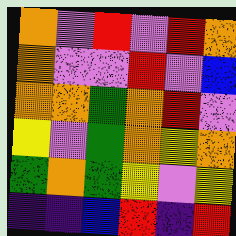[["orange", "violet", "red", "violet", "red", "orange"], ["orange", "violet", "violet", "red", "violet", "blue"], ["orange", "orange", "green", "orange", "red", "violet"], ["yellow", "violet", "green", "orange", "yellow", "orange"], ["green", "orange", "green", "yellow", "violet", "yellow"], ["indigo", "indigo", "blue", "red", "indigo", "red"]]